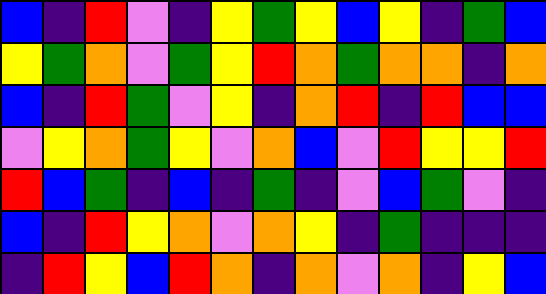[["blue", "indigo", "red", "violet", "indigo", "yellow", "green", "yellow", "blue", "yellow", "indigo", "green", "blue"], ["yellow", "green", "orange", "violet", "green", "yellow", "red", "orange", "green", "orange", "orange", "indigo", "orange"], ["blue", "indigo", "red", "green", "violet", "yellow", "indigo", "orange", "red", "indigo", "red", "blue", "blue"], ["violet", "yellow", "orange", "green", "yellow", "violet", "orange", "blue", "violet", "red", "yellow", "yellow", "red"], ["red", "blue", "green", "indigo", "blue", "indigo", "green", "indigo", "violet", "blue", "green", "violet", "indigo"], ["blue", "indigo", "red", "yellow", "orange", "violet", "orange", "yellow", "indigo", "green", "indigo", "indigo", "indigo"], ["indigo", "red", "yellow", "blue", "red", "orange", "indigo", "orange", "violet", "orange", "indigo", "yellow", "blue"]]